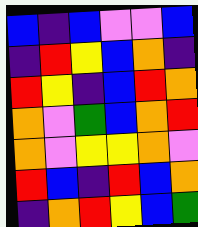[["blue", "indigo", "blue", "violet", "violet", "blue"], ["indigo", "red", "yellow", "blue", "orange", "indigo"], ["red", "yellow", "indigo", "blue", "red", "orange"], ["orange", "violet", "green", "blue", "orange", "red"], ["orange", "violet", "yellow", "yellow", "orange", "violet"], ["red", "blue", "indigo", "red", "blue", "orange"], ["indigo", "orange", "red", "yellow", "blue", "green"]]